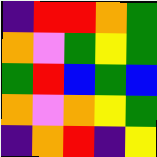[["indigo", "red", "red", "orange", "green"], ["orange", "violet", "green", "yellow", "green"], ["green", "red", "blue", "green", "blue"], ["orange", "violet", "orange", "yellow", "green"], ["indigo", "orange", "red", "indigo", "yellow"]]